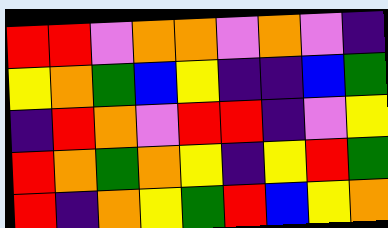[["red", "red", "violet", "orange", "orange", "violet", "orange", "violet", "indigo"], ["yellow", "orange", "green", "blue", "yellow", "indigo", "indigo", "blue", "green"], ["indigo", "red", "orange", "violet", "red", "red", "indigo", "violet", "yellow"], ["red", "orange", "green", "orange", "yellow", "indigo", "yellow", "red", "green"], ["red", "indigo", "orange", "yellow", "green", "red", "blue", "yellow", "orange"]]